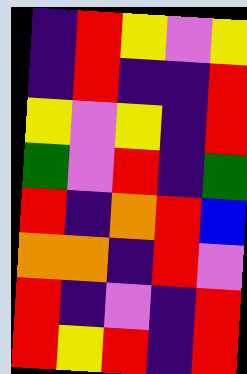[["indigo", "red", "yellow", "violet", "yellow"], ["indigo", "red", "indigo", "indigo", "red"], ["yellow", "violet", "yellow", "indigo", "red"], ["green", "violet", "red", "indigo", "green"], ["red", "indigo", "orange", "red", "blue"], ["orange", "orange", "indigo", "red", "violet"], ["red", "indigo", "violet", "indigo", "red"], ["red", "yellow", "red", "indigo", "red"]]